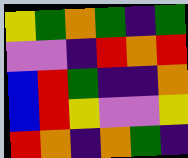[["yellow", "green", "orange", "green", "indigo", "green"], ["violet", "violet", "indigo", "red", "orange", "red"], ["blue", "red", "green", "indigo", "indigo", "orange"], ["blue", "red", "yellow", "violet", "violet", "yellow"], ["red", "orange", "indigo", "orange", "green", "indigo"]]